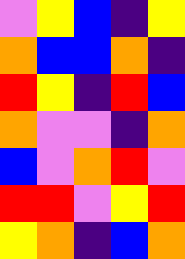[["violet", "yellow", "blue", "indigo", "yellow"], ["orange", "blue", "blue", "orange", "indigo"], ["red", "yellow", "indigo", "red", "blue"], ["orange", "violet", "violet", "indigo", "orange"], ["blue", "violet", "orange", "red", "violet"], ["red", "red", "violet", "yellow", "red"], ["yellow", "orange", "indigo", "blue", "orange"]]